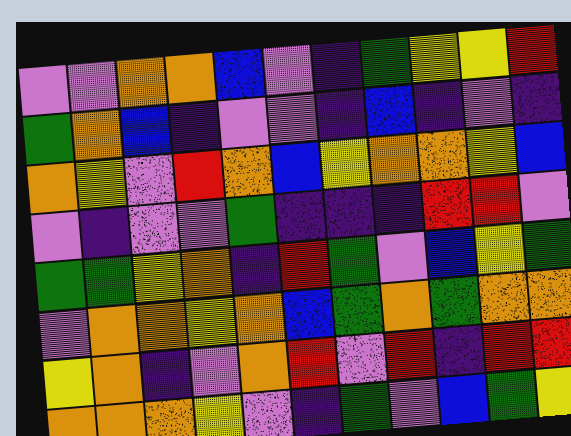[["violet", "violet", "orange", "orange", "blue", "violet", "indigo", "green", "yellow", "yellow", "red"], ["green", "orange", "blue", "indigo", "violet", "violet", "indigo", "blue", "indigo", "violet", "indigo"], ["orange", "yellow", "violet", "red", "orange", "blue", "yellow", "orange", "orange", "yellow", "blue"], ["violet", "indigo", "violet", "violet", "green", "indigo", "indigo", "indigo", "red", "red", "violet"], ["green", "green", "yellow", "orange", "indigo", "red", "green", "violet", "blue", "yellow", "green"], ["violet", "orange", "orange", "yellow", "orange", "blue", "green", "orange", "green", "orange", "orange"], ["yellow", "orange", "indigo", "violet", "orange", "red", "violet", "red", "indigo", "red", "red"], ["orange", "orange", "orange", "yellow", "violet", "indigo", "green", "violet", "blue", "green", "yellow"]]